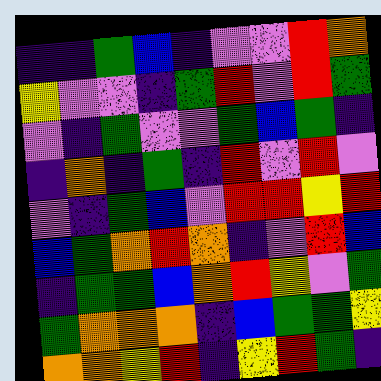[["indigo", "indigo", "green", "blue", "indigo", "violet", "violet", "red", "orange"], ["yellow", "violet", "violet", "indigo", "green", "red", "violet", "red", "green"], ["violet", "indigo", "green", "violet", "violet", "green", "blue", "green", "indigo"], ["indigo", "orange", "indigo", "green", "indigo", "red", "violet", "red", "violet"], ["violet", "indigo", "green", "blue", "violet", "red", "red", "yellow", "red"], ["blue", "green", "orange", "red", "orange", "indigo", "violet", "red", "blue"], ["indigo", "green", "green", "blue", "orange", "red", "yellow", "violet", "green"], ["green", "orange", "orange", "orange", "indigo", "blue", "green", "green", "yellow"], ["orange", "orange", "yellow", "red", "indigo", "yellow", "red", "green", "indigo"]]